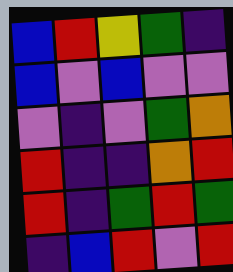[["blue", "red", "yellow", "green", "indigo"], ["blue", "violet", "blue", "violet", "violet"], ["violet", "indigo", "violet", "green", "orange"], ["red", "indigo", "indigo", "orange", "red"], ["red", "indigo", "green", "red", "green"], ["indigo", "blue", "red", "violet", "red"]]